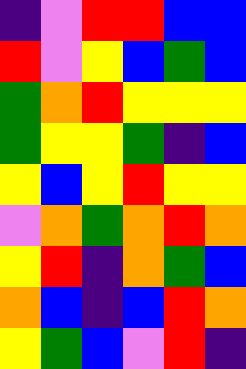[["indigo", "violet", "red", "red", "blue", "blue"], ["red", "violet", "yellow", "blue", "green", "blue"], ["green", "orange", "red", "yellow", "yellow", "yellow"], ["green", "yellow", "yellow", "green", "indigo", "blue"], ["yellow", "blue", "yellow", "red", "yellow", "yellow"], ["violet", "orange", "green", "orange", "red", "orange"], ["yellow", "red", "indigo", "orange", "green", "blue"], ["orange", "blue", "indigo", "blue", "red", "orange"], ["yellow", "green", "blue", "violet", "red", "indigo"]]